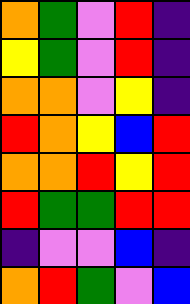[["orange", "green", "violet", "red", "indigo"], ["yellow", "green", "violet", "red", "indigo"], ["orange", "orange", "violet", "yellow", "indigo"], ["red", "orange", "yellow", "blue", "red"], ["orange", "orange", "red", "yellow", "red"], ["red", "green", "green", "red", "red"], ["indigo", "violet", "violet", "blue", "indigo"], ["orange", "red", "green", "violet", "blue"]]